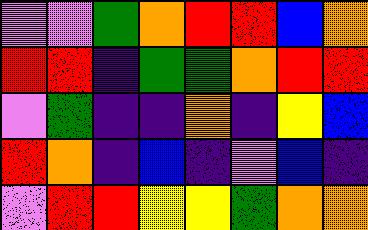[["violet", "violet", "green", "orange", "red", "red", "blue", "orange"], ["red", "red", "indigo", "green", "green", "orange", "red", "red"], ["violet", "green", "indigo", "indigo", "orange", "indigo", "yellow", "blue"], ["red", "orange", "indigo", "blue", "indigo", "violet", "blue", "indigo"], ["violet", "red", "red", "yellow", "yellow", "green", "orange", "orange"]]